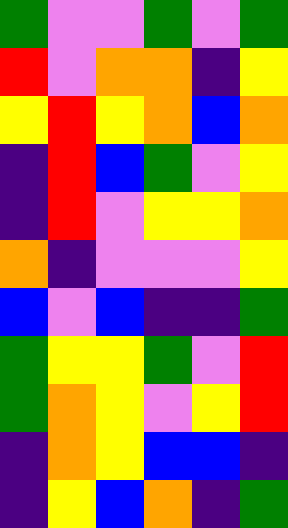[["green", "violet", "violet", "green", "violet", "green"], ["red", "violet", "orange", "orange", "indigo", "yellow"], ["yellow", "red", "yellow", "orange", "blue", "orange"], ["indigo", "red", "blue", "green", "violet", "yellow"], ["indigo", "red", "violet", "yellow", "yellow", "orange"], ["orange", "indigo", "violet", "violet", "violet", "yellow"], ["blue", "violet", "blue", "indigo", "indigo", "green"], ["green", "yellow", "yellow", "green", "violet", "red"], ["green", "orange", "yellow", "violet", "yellow", "red"], ["indigo", "orange", "yellow", "blue", "blue", "indigo"], ["indigo", "yellow", "blue", "orange", "indigo", "green"]]